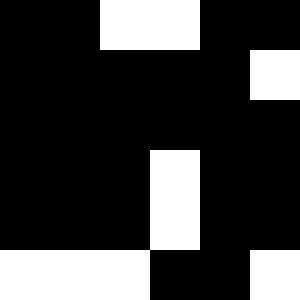[["black", "black", "white", "white", "black", "black"], ["black", "black", "black", "black", "black", "white"], ["black", "black", "black", "black", "black", "black"], ["black", "black", "black", "white", "black", "black"], ["black", "black", "black", "white", "black", "black"], ["white", "white", "white", "black", "black", "white"]]